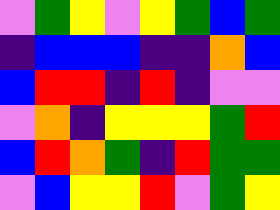[["violet", "green", "yellow", "violet", "yellow", "green", "blue", "green"], ["indigo", "blue", "blue", "blue", "indigo", "indigo", "orange", "blue"], ["blue", "red", "red", "indigo", "red", "indigo", "violet", "violet"], ["violet", "orange", "indigo", "yellow", "yellow", "yellow", "green", "red"], ["blue", "red", "orange", "green", "indigo", "red", "green", "green"], ["violet", "blue", "yellow", "yellow", "red", "violet", "green", "yellow"]]